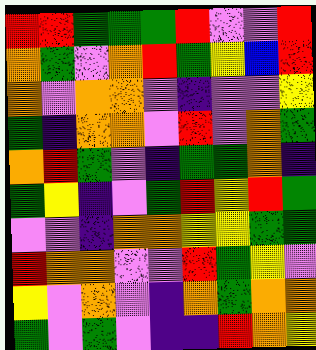[["red", "red", "green", "green", "green", "red", "violet", "violet", "red"], ["orange", "green", "violet", "orange", "red", "green", "yellow", "blue", "red"], ["orange", "violet", "orange", "orange", "violet", "indigo", "violet", "violet", "yellow"], ["green", "indigo", "orange", "orange", "violet", "red", "violet", "orange", "green"], ["orange", "red", "green", "violet", "indigo", "green", "green", "orange", "indigo"], ["green", "yellow", "indigo", "violet", "green", "red", "yellow", "red", "green"], ["violet", "violet", "indigo", "orange", "orange", "yellow", "yellow", "green", "green"], ["red", "orange", "orange", "violet", "violet", "red", "green", "yellow", "violet"], ["yellow", "violet", "orange", "violet", "indigo", "orange", "green", "orange", "orange"], ["green", "violet", "green", "violet", "indigo", "indigo", "red", "orange", "yellow"]]